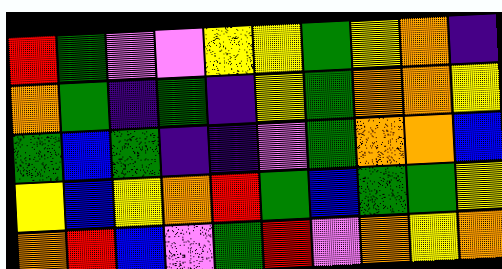[["red", "green", "violet", "violet", "yellow", "yellow", "green", "yellow", "orange", "indigo"], ["orange", "green", "indigo", "green", "indigo", "yellow", "green", "orange", "orange", "yellow"], ["green", "blue", "green", "indigo", "indigo", "violet", "green", "orange", "orange", "blue"], ["yellow", "blue", "yellow", "orange", "red", "green", "blue", "green", "green", "yellow"], ["orange", "red", "blue", "violet", "green", "red", "violet", "orange", "yellow", "orange"]]